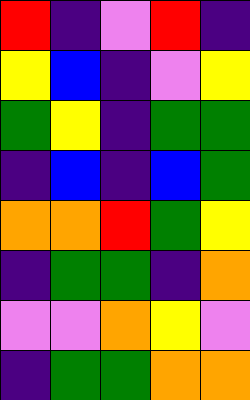[["red", "indigo", "violet", "red", "indigo"], ["yellow", "blue", "indigo", "violet", "yellow"], ["green", "yellow", "indigo", "green", "green"], ["indigo", "blue", "indigo", "blue", "green"], ["orange", "orange", "red", "green", "yellow"], ["indigo", "green", "green", "indigo", "orange"], ["violet", "violet", "orange", "yellow", "violet"], ["indigo", "green", "green", "orange", "orange"]]